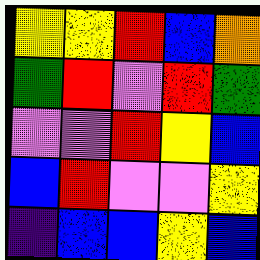[["yellow", "yellow", "red", "blue", "orange"], ["green", "red", "violet", "red", "green"], ["violet", "violet", "red", "yellow", "blue"], ["blue", "red", "violet", "violet", "yellow"], ["indigo", "blue", "blue", "yellow", "blue"]]